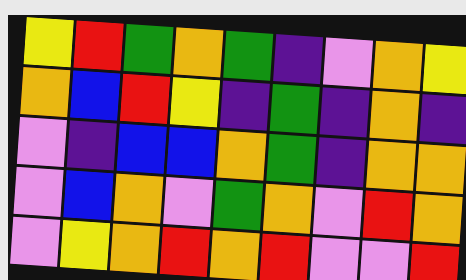[["yellow", "red", "green", "orange", "green", "indigo", "violet", "orange", "yellow"], ["orange", "blue", "red", "yellow", "indigo", "green", "indigo", "orange", "indigo"], ["violet", "indigo", "blue", "blue", "orange", "green", "indigo", "orange", "orange"], ["violet", "blue", "orange", "violet", "green", "orange", "violet", "red", "orange"], ["violet", "yellow", "orange", "red", "orange", "red", "violet", "violet", "red"]]